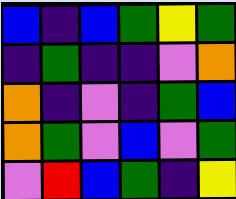[["blue", "indigo", "blue", "green", "yellow", "green"], ["indigo", "green", "indigo", "indigo", "violet", "orange"], ["orange", "indigo", "violet", "indigo", "green", "blue"], ["orange", "green", "violet", "blue", "violet", "green"], ["violet", "red", "blue", "green", "indigo", "yellow"]]